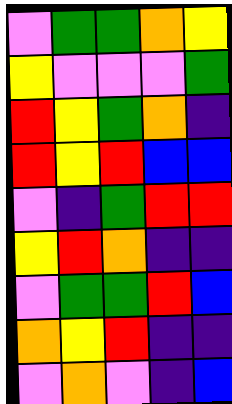[["violet", "green", "green", "orange", "yellow"], ["yellow", "violet", "violet", "violet", "green"], ["red", "yellow", "green", "orange", "indigo"], ["red", "yellow", "red", "blue", "blue"], ["violet", "indigo", "green", "red", "red"], ["yellow", "red", "orange", "indigo", "indigo"], ["violet", "green", "green", "red", "blue"], ["orange", "yellow", "red", "indigo", "indigo"], ["violet", "orange", "violet", "indigo", "blue"]]